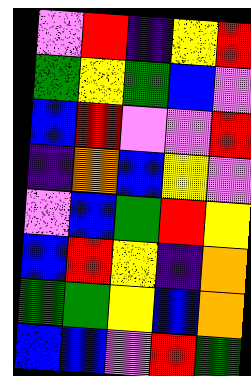[["violet", "red", "indigo", "yellow", "red"], ["green", "yellow", "green", "blue", "violet"], ["blue", "red", "violet", "violet", "red"], ["indigo", "orange", "blue", "yellow", "violet"], ["violet", "blue", "green", "red", "yellow"], ["blue", "red", "yellow", "indigo", "orange"], ["green", "green", "yellow", "blue", "orange"], ["blue", "blue", "violet", "red", "green"]]